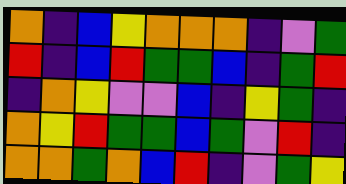[["orange", "indigo", "blue", "yellow", "orange", "orange", "orange", "indigo", "violet", "green"], ["red", "indigo", "blue", "red", "green", "green", "blue", "indigo", "green", "red"], ["indigo", "orange", "yellow", "violet", "violet", "blue", "indigo", "yellow", "green", "indigo"], ["orange", "yellow", "red", "green", "green", "blue", "green", "violet", "red", "indigo"], ["orange", "orange", "green", "orange", "blue", "red", "indigo", "violet", "green", "yellow"]]